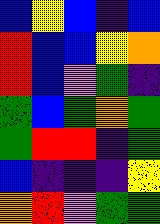[["blue", "yellow", "blue", "indigo", "blue"], ["red", "blue", "blue", "yellow", "orange"], ["red", "blue", "violet", "green", "indigo"], ["green", "blue", "green", "orange", "green"], ["green", "red", "red", "indigo", "green"], ["blue", "indigo", "indigo", "indigo", "yellow"], ["orange", "red", "violet", "green", "green"]]